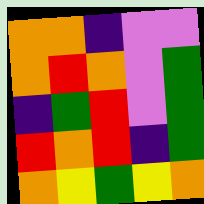[["orange", "orange", "indigo", "violet", "violet"], ["orange", "red", "orange", "violet", "green"], ["indigo", "green", "red", "violet", "green"], ["red", "orange", "red", "indigo", "green"], ["orange", "yellow", "green", "yellow", "orange"]]